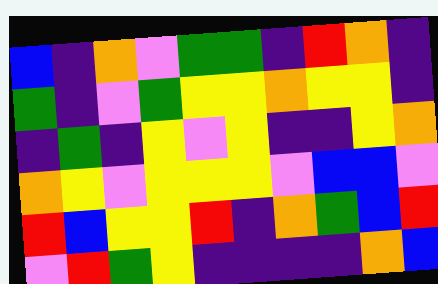[["blue", "indigo", "orange", "violet", "green", "green", "indigo", "red", "orange", "indigo"], ["green", "indigo", "violet", "green", "yellow", "yellow", "orange", "yellow", "yellow", "indigo"], ["indigo", "green", "indigo", "yellow", "violet", "yellow", "indigo", "indigo", "yellow", "orange"], ["orange", "yellow", "violet", "yellow", "yellow", "yellow", "violet", "blue", "blue", "violet"], ["red", "blue", "yellow", "yellow", "red", "indigo", "orange", "green", "blue", "red"], ["violet", "red", "green", "yellow", "indigo", "indigo", "indigo", "indigo", "orange", "blue"]]